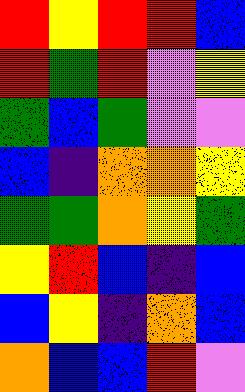[["red", "yellow", "red", "red", "blue"], ["red", "green", "red", "violet", "yellow"], ["green", "blue", "green", "violet", "violet"], ["blue", "indigo", "orange", "orange", "yellow"], ["green", "green", "orange", "yellow", "green"], ["yellow", "red", "blue", "indigo", "blue"], ["blue", "yellow", "indigo", "orange", "blue"], ["orange", "blue", "blue", "red", "violet"]]